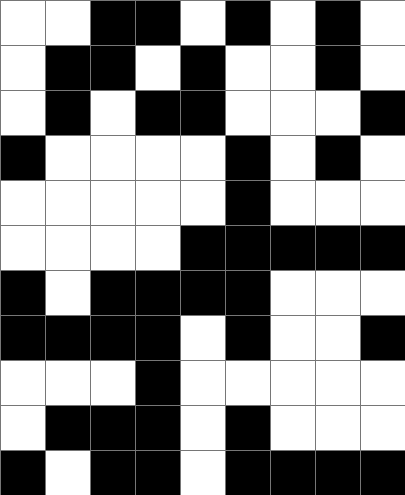[["white", "white", "black", "black", "white", "black", "white", "black", "white"], ["white", "black", "black", "white", "black", "white", "white", "black", "white"], ["white", "black", "white", "black", "black", "white", "white", "white", "black"], ["black", "white", "white", "white", "white", "black", "white", "black", "white"], ["white", "white", "white", "white", "white", "black", "white", "white", "white"], ["white", "white", "white", "white", "black", "black", "black", "black", "black"], ["black", "white", "black", "black", "black", "black", "white", "white", "white"], ["black", "black", "black", "black", "white", "black", "white", "white", "black"], ["white", "white", "white", "black", "white", "white", "white", "white", "white"], ["white", "black", "black", "black", "white", "black", "white", "white", "white"], ["black", "white", "black", "black", "white", "black", "black", "black", "black"]]